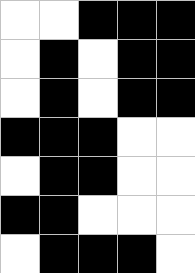[["white", "white", "black", "black", "black"], ["white", "black", "white", "black", "black"], ["white", "black", "white", "black", "black"], ["black", "black", "black", "white", "white"], ["white", "black", "black", "white", "white"], ["black", "black", "white", "white", "white"], ["white", "black", "black", "black", "white"]]